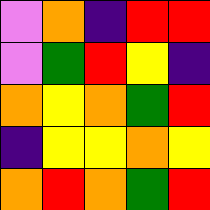[["violet", "orange", "indigo", "red", "red"], ["violet", "green", "red", "yellow", "indigo"], ["orange", "yellow", "orange", "green", "red"], ["indigo", "yellow", "yellow", "orange", "yellow"], ["orange", "red", "orange", "green", "red"]]